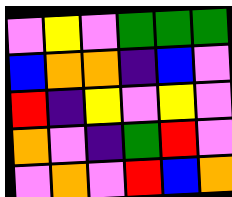[["violet", "yellow", "violet", "green", "green", "green"], ["blue", "orange", "orange", "indigo", "blue", "violet"], ["red", "indigo", "yellow", "violet", "yellow", "violet"], ["orange", "violet", "indigo", "green", "red", "violet"], ["violet", "orange", "violet", "red", "blue", "orange"]]